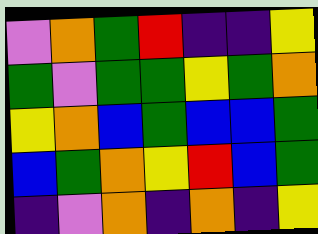[["violet", "orange", "green", "red", "indigo", "indigo", "yellow"], ["green", "violet", "green", "green", "yellow", "green", "orange"], ["yellow", "orange", "blue", "green", "blue", "blue", "green"], ["blue", "green", "orange", "yellow", "red", "blue", "green"], ["indigo", "violet", "orange", "indigo", "orange", "indigo", "yellow"]]